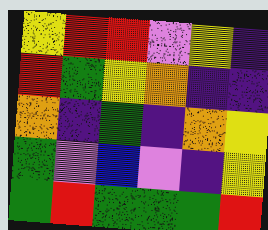[["yellow", "red", "red", "violet", "yellow", "indigo"], ["red", "green", "yellow", "orange", "indigo", "indigo"], ["orange", "indigo", "green", "indigo", "orange", "yellow"], ["green", "violet", "blue", "violet", "indigo", "yellow"], ["green", "red", "green", "green", "green", "red"]]